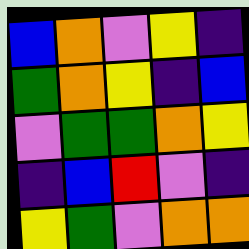[["blue", "orange", "violet", "yellow", "indigo"], ["green", "orange", "yellow", "indigo", "blue"], ["violet", "green", "green", "orange", "yellow"], ["indigo", "blue", "red", "violet", "indigo"], ["yellow", "green", "violet", "orange", "orange"]]